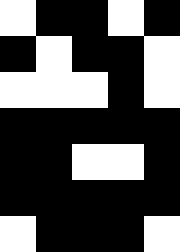[["white", "black", "black", "white", "black"], ["black", "white", "black", "black", "white"], ["white", "white", "white", "black", "white"], ["black", "black", "black", "black", "black"], ["black", "black", "white", "white", "black"], ["black", "black", "black", "black", "black"], ["white", "black", "black", "black", "white"]]